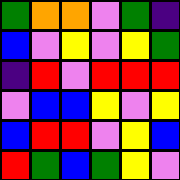[["green", "orange", "orange", "violet", "green", "indigo"], ["blue", "violet", "yellow", "violet", "yellow", "green"], ["indigo", "red", "violet", "red", "red", "red"], ["violet", "blue", "blue", "yellow", "violet", "yellow"], ["blue", "red", "red", "violet", "yellow", "blue"], ["red", "green", "blue", "green", "yellow", "violet"]]